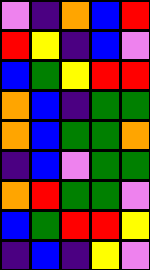[["violet", "indigo", "orange", "blue", "red"], ["red", "yellow", "indigo", "blue", "violet"], ["blue", "green", "yellow", "red", "red"], ["orange", "blue", "indigo", "green", "green"], ["orange", "blue", "green", "green", "orange"], ["indigo", "blue", "violet", "green", "green"], ["orange", "red", "green", "green", "violet"], ["blue", "green", "red", "red", "yellow"], ["indigo", "blue", "indigo", "yellow", "violet"]]